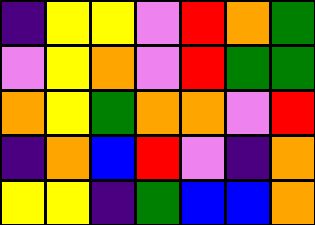[["indigo", "yellow", "yellow", "violet", "red", "orange", "green"], ["violet", "yellow", "orange", "violet", "red", "green", "green"], ["orange", "yellow", "green", "orange", "orange", "violet", "red"], ["indigo", "orange", "blue", "red", "violet", "indigo", "orange"], ["yellow", "yellow", "indigo", "green", "blue", "blue", "orange"]]